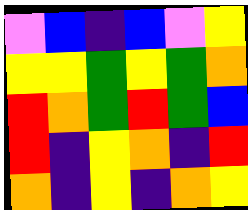[["violet", "blue", "indigo", "blue", "violet", "yellow"], ["yellow", "yellow", "green", "yellow", "green", "orange"], ["red", "orange", "green", "red", "green", "blue"], ["red", "indigo", "yellow", "orange", "indigo", "red"], ["orange", "indigo", "yellow", "indigo", "orange", "yellow"]]